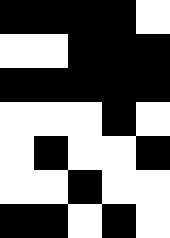[["black", "black", "black", "black", "white"], ["white", "white", "black", "black", "black"], ["black", "black", "black", "black", "black"], ["white", "white", "white", "black", "white"], ["white", "black", "white", "white", "black"], ["white", "white", "black", "white", "white"], ["black", "black", "white", "black", "white"]]